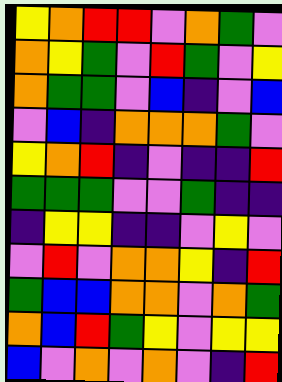[["yellow", "orange", "red", "red", "violet", "orange", "green", "violet"], ["orange", "yellow", "green", "violet", "red", "green", "violet", "yellow"], ["orange", "green", "green", "violet", "blue", "indigo", "violet", "blue"], ["violet", "blue", "indigo", "orange", "orange", "orange", "green", "violet"], ["yellow", "orange", "red", "indigo", "violet", "indigo", "indigo", "red"], ["green", "green", "green", "violet", "violet", "green", "indigo", "indigo"], ["indigo", "yellow", "yellow", "indigo", "indigo", "violet", "yellow", "violet"], ["violet", "red", "violet", "orange", "orange", "yellow", "indigo", "red"], ["green", "blue", "blue", "orange", "orange", "violet", "orange", "green"], ["orange", "blue", "red", "green", "yellow", "violet", "yellow", "yellow"], ["blue", "violet", "orange", "violet", "orange", "violet", "indigo", "red"]]